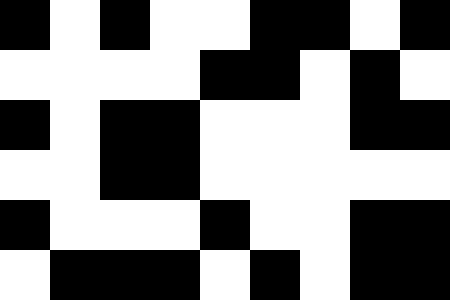[["black", "white", "black", "white", "white", "black", "black", "white", "black"], ["white", "white", "white", "white", "black", "black", "white", "black", "white"], ["black", "white", "black", "black", "white", "white", "white", "black", "black"], ["white", "white", "black", "black", "white", "white", "white", "white", "white"], ["black", "white", "white", "white", "black", "white", "white", "black", "black"], ["white", "black", "black", "black", "white", "black", "white", "black", "black"]]